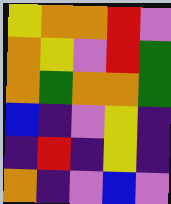[["yellow", "orange", "orange", "red", "violet"], ["orange", "yellow", "violet", "red", "green"], ["orange", "green", "orange", "orange", "green"], ["blue", "indigo", "violet", "yellow", "indigo"], ["indigo", "red", "indigo", "yellow", "indigo"], ["orange", "indigo", "violet", "blue", "violet"]]